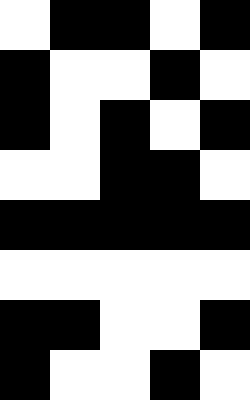[["white", "black", "black", "white", "black"], ["black", "white", "white", "black", "white"], ["black", "white", "black", "white", "black"], ["white", "white", "black", "black", "white"], ["black", "black", "black", "black", "black"], ["white", "white", "white", "white", "white"], ["black", "black", "white", "white", "black"], ["black", "white", "white", "black", "white"]]